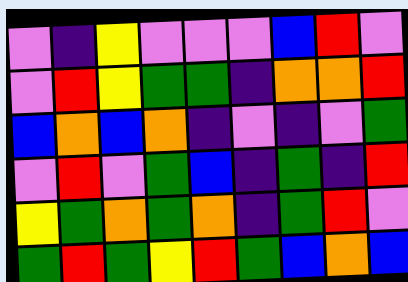[["violet", "indigo", "yellow", "violet", "violet", "violet", "blue", "red", "violet"], ["violet", "red", "yellow", "green", "green", "indigo", "orange", "orange", "red"], ["blue", "orange", "blue", "orange", "indigo", "violet", "indigo", "violet", "green"], ["violet", "red", "violet", "green", "blue", "indigo", "green", "indigo", "red"], ["yellow", "green", "orange", "green", "orange", "indigo", "green", "red", "violet"], ["green", "red", "green", "yellow", "red", "green", "blue", "orange", "blue"]]